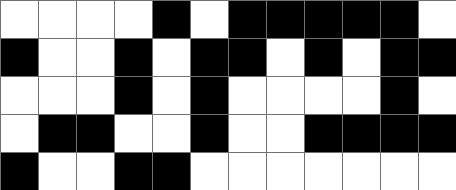[["white", "white", "white", "white", "black", "white", "black", "black", "black", "black", "black", "white"], ["black", "white", "white", "black", "white", "black", "black", "white", "black", "white", "black", "black"], ["white", "white", "white", "black", "white", "black", "white", "white", "white", "white", "black", "white"], ["white", "black", "black", "white", "white", "black", "white", "white", "black", "black", "black", "black"], ["black", "white", "white", "black", "black", "white", "white", "white", "white", "white", "white", "white"]]